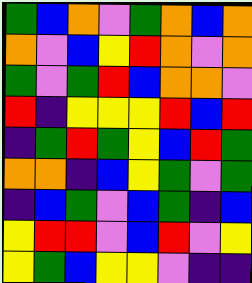[["green", "blue", "orange", "violet", "green", "orange", "blue", "orange"], ["orange", "violet", "blue", "yellow", "red", "orange", "violet", "orange"], ["green", "violet", "green", "red", "blue", "orange", "orange", "violet"], ["red", "indigo", "yellow", "yellow", "yellow", "red", "blue", "red"], ["indigo", "green", "red", "green", "yellow", "blue", "red", "green"], ["orange", "orange", "indigo", "blue", "yellow", "green", "violet", "green"], ["indigo", "blue", "green", "violet", "blue", "green", "indigo", "blue"], ["yellow", "red", "red", "violet", "blue", "red", "violet", "yellow"], ["yellow", "green", "blue", "yellow", "yellow", "violet", "indigo", "indigo"]]